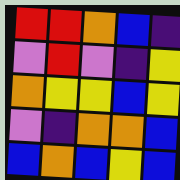[["red", "red", "orange", "blue", "indigo"], ["violet", "red", "violet", "indigo", "yellow"], ["orange", "yellow", "yellow", "blue", "yellow"], ["violet", "indigo", "orange", "orange", "blue"], ["blue", "orange", "blue", "yellow", "blue"]]